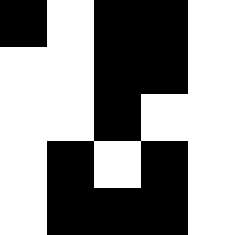[["black", "white", "black", "black", "white"], ["white", "white", "black", "black", "white"], ["white", "white", "black", "white", "white"], ["white", "black", "white", "black", "white"], ["white", "black", "black", "black", "white"]]